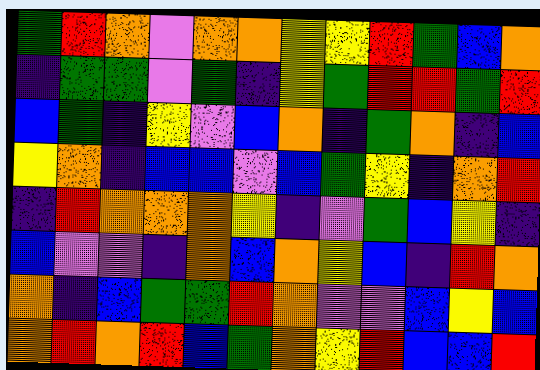[["green", "red", "orange", "violet", "orange", "orange", "yellow", "yellow", "red", "green", "blue", "orange"], ["indigo", "green", "green", "violet", "green", "indigo", "yellow", "green", "red", "red", "green", "red"], ["blue", "green", "indigo", "yellow", "violet", "blue", "orange", "indigo", "green", "orange", "indigo", "blue"], ["yellow", "orange", "indigo", "blue", "blue", "violet", "blue", "green", "yellow", "indigo", "orange", "red"], ["indigo", "red", "orange", "orange", "orange", "yellow", "indigo", "violet", "green", "blue", "yellow", "indigo"], ["blue", "violet", "violet", "indigo", "orange", "blue", "orange", "yellow", "blue", "indigo", "red", "orange"], ["orange", "indigo", "blue", "green", "green", "red", "orange", "violet", "violet", "blue", "yellow", "blue"], ["orange", "red", "orange", "red", "blue", "green", "orange", "yellow", "red", "blue", "blue", "red"]]